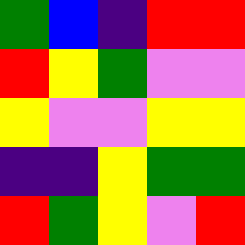[["green", "blue", "indigo", "red", "red"], ["red", "yellow", "green", "violet", "violet"], ["yellow", "violet", "violet", "yellow", "yellow"], ["indigo", "indigo", "yellow", "green", "green"], ["red", "green", "yellow", "violet", "red"]]